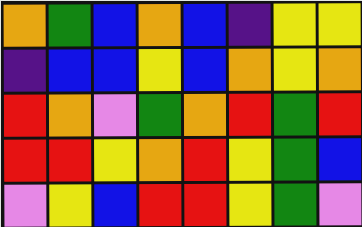[["orange", "green", "blue", "orange", "blue", "indigo", "yellow", "yellow"], ["indigo", "blue", "blue", "yellow", "blue", "orange", "yellow", "orange"], ["red", "orange", "violet", "green", "orange", "red", "green", "red"], ["red", "red", "yellow", "orange", "red", "yellow", "green", "blue"], ["violet", "yellow", "blue", "red", "red", "yellow", "green", "violet"]]